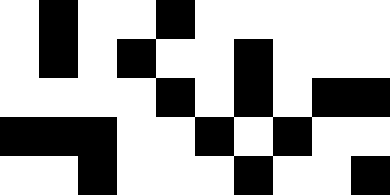[["white", "black", "white", "white", "black", "white", "white", "white", "white", "white"], ["white", "black", "white", "black", "white", "white", "black", "white", "white", "white"], ["white", "white", "white", "white", "black", "white", "black", "white", "black", "black"], ["black", "black", "black", "white", "white", "black", "white", "black", "white", "white"], ["white", "white", "black", "white", "white", "white", "black", "white", "white", "black"]]